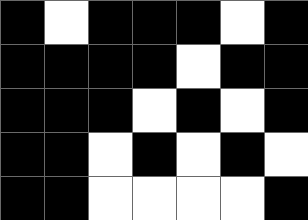[["black", "white", "black", "black", "black", "white", "black"], ["black", "black", "black", "black", "white", "black", "black"], ["black", "black", "black", "white", "black", "white", "black"], ["black", "black", "white", "black", "white", "black", "white"], ["black", "black", "white", "white", "white", "white", "black"]]